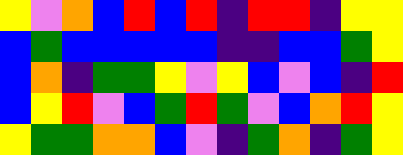[["yellow", "violet", "orange", "blue", "red", "blue", "red", "indigo", "red", "red", "indigo", "yellow", "yellow"], ["blue", "green", "blue", "blue", "blue", "blue", "blue", "indigo", "indigo", "blue", "blue", "green", "yellow"], ["blue", "orange", "indigo", "green", "green", "yellow", "violet", "yellow", "blue", "violet", "blue", "indigo", "red"], ["blue", "yellow", "red", "violet", "blue", "green", "red", "green", "violet", "blue", "orange", "red", "yellow"], ["yellow", "green", "green", "orange", "orange", "blue", "violet", "indigo", "green", "orange", "indigo", "green", "yellow"]]